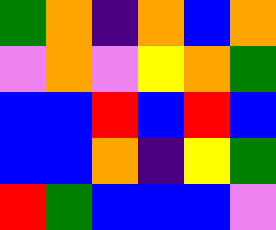[["green", "orange", "indigo", "orange", "blue", "orange"], ["violet", "orange", "violet", "yellow", "orange", "green"], ["blue", "blue", "red", "blue", "red", "blue"], ["blue", "blue", "orange", "indigo", "yellow", "green"], ["red", "green", "blue", "blue", "blue", "violet"]]